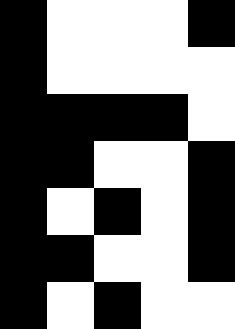[["black", "white", "white", "white", "black"], ["black", "white", "white", "white", "white"], ["black", "black", "black", "black", "white"], ["black", "black", "white", "white", "black"], ["black", "white", "black", "white", "black"], ["black", "black", "white", "white", "black"], ["black", "white", "black", "white", "white"]]